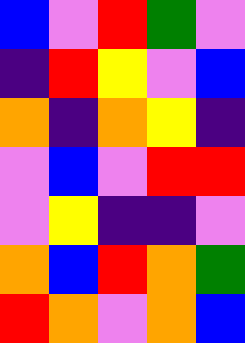[["blue", "violet", "red", "green", "violet"], ["indigo", "red", "yellow", "violet", "blue"], ["orange", "indigo", "orange", "yellow", "indigo"], ["violet", "blue", "violet", "red", "red"], ["violet", "yellow", "indigo", "indigo", "violet"], ["orange", "blue", "red", "orange", "green"], ["red", "orange", "violet", "orange", "blue"]]